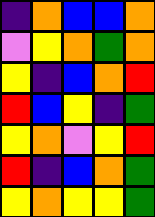[["indigo", "orange", "blue", "blue", "orange"], ["violet", "yellow", "orange", "green", "orange"], ["yellow", "indigo", "blue", "orange", "red"], ["red", "blue", "yellow", "indigo", "green"], ["yellow", "orange", "violet", "yellow", "red"], ["red", "indigo", "blue", "orange", "green"], ["yellow", "orange", "yellow", "yellow", "green"]]